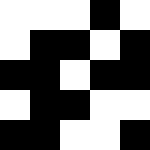[["white", "white", "white", "black", "white"], ["white", "black", "black", "white", "black"], ["black", "black", "white", "black", "black"], ["white", "black", "black", "white", "white"], ["black", "black", "white", "white", "black"]]